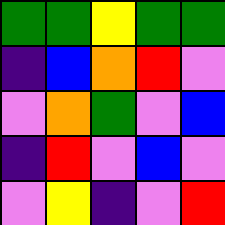[["green", "green", "yellow", "green", "green"], ["indigo", "blue", "orange", "red", "violet"], ["violet", "orange", "green", "violet", "blue"], ["indigo", "red", "violet", "blue", "violet"], ["violet", "yellow", "indigo", "violet", "red"]]